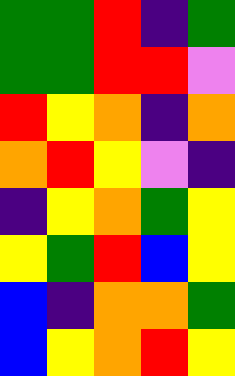[["green", "green", "red", "indigo", "green"], ["green", "green", "red", "red", "violet"], ["red", "yellow", "orange", "indigo", "orange"], ["orange", "red", "yellow", "violet", "indigo"], ["indigo", "yellow", "orange", "green", "yellow"], ["yellow", "green", "red", "blue", "yellow"], ["blue", "indigo", "orange", "orange", "green"], ["blue", "yellow", "orange", "red", "yellow"]]